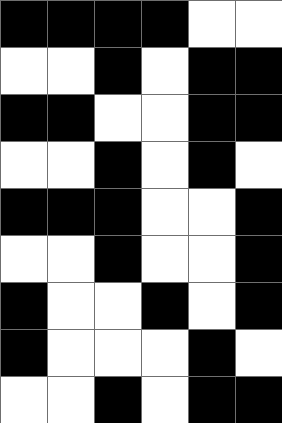[["black", "black", "black", "black", "white", "white"], ["white", "white", "black", "white", "black", "black"], ["black", "black", "white", "white", "black", "black"], ["white", "white", "black", "white", "black", "white"], ["black", "black", "black", "white", "white", "black"], ["white", "white", "black", "white", "white", "black"], ["black", "white", "white", "black", "white", "black"], ["black", "white", "white", "white", "black", "white"], ["white", "white", "black", "white", "black", "black"]]